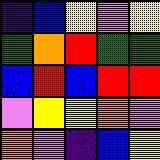[["indigo", "blue", "yellow", "violet", "yellow"], ["green", "orange", "red", "green", "green"], ["blue", "red", "blue", "red", "red"], ["violet", "yellow", "yellow", "orange", "violet"], ["orange", "violet", "indigo", "blue", "yellow"]]